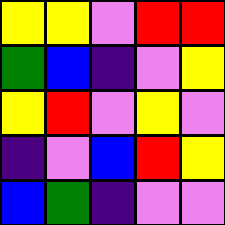[["yellow", "yellow", "violet", "red", "red"], ["green", "blue", "indigo", "violet", "yellow"], ["yellow", "red", "violet", "yellow", "violet"], ["indigo", "violet", "blue", "red", "yellow"], ["blue", "green", "indigo", "violet", "violet"]]